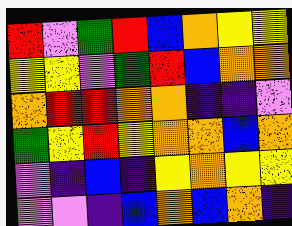[["red", "violet", "green", "red", "blue", "orange", "yellow", "yellow"], ["yellow", "yellow", "violet", "green", "red", "blue", "orange", "orange"], ["orange", "red", "red", "orange", "orange", "indigo", "indigo", "violet"], ["green", "yellow", "red", "yellow", "orange", "orange", "blue", "orange"], ["violet", "indigo", "blue", "indigo", "yellow", "orange", "yellow", "yellow"], ["violet", "violet", "indigo", "blue", "orange", "blue", "orange", "indigo"]]